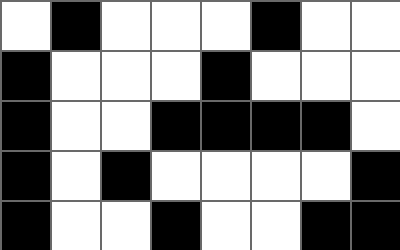[["white", "black", "white", "white", "white", "black", "white", "white"], ["black", "white", "white", "white", "black", "white", "white", "white"], ["black", "white", "white", "black", "black", "black", "black", "white"], ["black", "white", "black", "white", "white", "white", "white", "black"], ["black", "white", "white", "black", "white", "white", "black", "black"]]